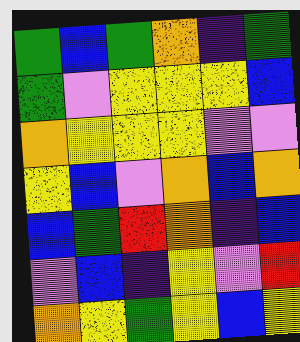[["green", "blue", "green", "orange", "indigo", "green"], ["green", "violet", "yellow", "yellow", "yellow", "blue"], ["orange", "yellow", "yellow", "yellow", "violet", "violet"], ["yellow", "blue", "violet", "orange", "blue", "orange"], ["blue", "green", "red", "orange", "indigo", "blue"], ["violet", "blue", "indigo", "yellow", "violet", "red"], ["orange", "yellow", "green", "yellow", "blue", "yellow"]]